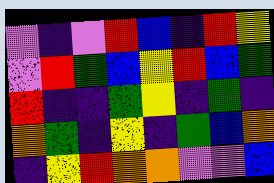[["violet", "indigo", "violet", "red", "blue", "indigo", "red", "yellow"], ["violet", "red", "green", "blue", "yellow", "red", "blue", "green"], ["red", "indigo", "indigo", "green", "yellow", "indigo", "green", "indigo"], ["orange", "green", "indigo", "yellow", "indigo", "green", "blue", "orange"], ["indigo", "yellow", "red", "orange", "orange", "violet", "violet", "blue"]]